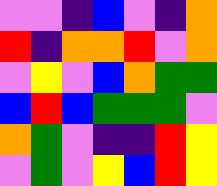[["violet", "violet", "indigo", "blue", "violet", "indigo", "orange"], ["red", "indigo", "orange", "orange", "red", "violet", "orange"], ["violet", "yellow", "violet", "blue", "orange", "green", "green"], ["blue", "red", "blue", "green", "green", "green", "violet"], ["orange", "green", "violet", "indigo", "indigo", "red", "yellow"], ["violet", "green", "violet", "yellow", "blue", "red", "yellow"]]